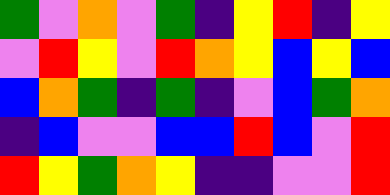[["green", "violet", "orange", "violet", "green", "indigo", "yellow", "red", "indigo", "yellow"], ["violet", "red", "yellow", "violet", "red", "orange", "yellow", "blue", "yellow", "blue"], ["blue", "orange", "green", "indigo", "green", "indigo", "violet", "blue", "green", "orange"], ["indigo", "blue", "violet", "violet", "blue", "blue", "red", "blue", "violet", "red"], ["red", "yellow", "green", "orange", "yellow", "indigo", "indigo", "violet", "violet", "red"]]